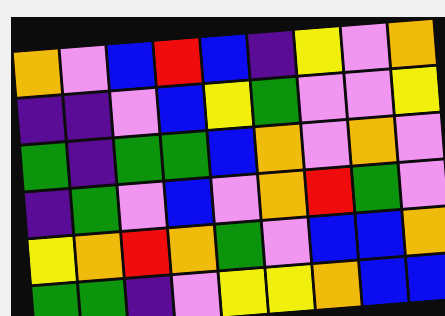[["orange", "violet", "blue", "red", "blue", "indigo", "yellow", "violet", "orange"], ["indigo", "indigo", "violet", "blue", "yellow", "green", "violet", "violet", "yellow"], ["green", "indigo", "green", "green", "blue", "orange", "violet", "orange", "violet"], ["indigo", "green", "violet", "blue", "violet", "orange", "red", "green", "violet"], ["yellow", "orange", "red", "orange", "green", "violet", "blue", "blue", "orange"], ["green", "green", "indigo", "violet", "yellow", "yellow", "orange", "blue", "blue"]]